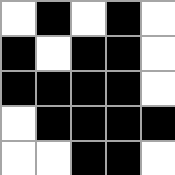[["white", "black", "white", "black", "white"], ["black", "white", "black", "black", "white"], ["black", "black", "black", "black", "white"], ["white", "black", "black", "black", "black"], ["white", "white", "black", "black", "white"]]